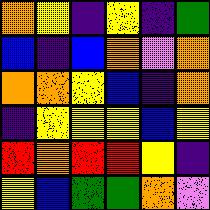[["orange", "yellow", "indigo", "yellow", "indigo", "green"], ["blue", "indigo", "blue", "orange", "violet", "orange"], ["orange", "orange", "yellow", "blue", "indigo", "orange"], ["indigo", "yellow", "yellow", "yellow", "blue", "yellow"], ["red", "orange", "red", "red", "yellow", "indigo"], ["yellow", "blue", "green", "green", "orange", "violet"]]